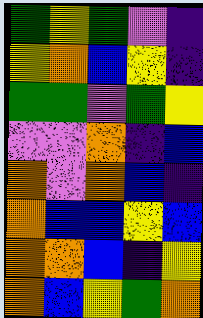[["green", "yellow", "green", "violet", "indigo"], ["yellow", "orange", "blue", "yellow", "indigo"], ["green", "green", "violet", "green", "yellow"], ["violet", "violet", "orange", "indigo", "blue"], ["orange", "violet", "orange", "blue", "indigo"], ["orange", "blue", "blue", "yellow", "blue"], ["orange", "orange", "blue", "indigo", "yellow"], ["orange", "blue", "yellow", "green", "orange"]]